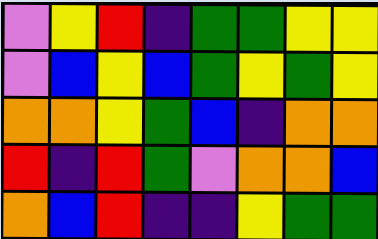[["violet", "yellow", "red", "indigo", "green", "green", "yellow", "yellow"], ["violet", "blue", "yellow", "blue", "green", "yellow", "green", "yellow"], ["orange", "orange", "yellow", "green", "blue", "indigo", "orange", "orange"], ["red", "indigo", "red", "green", "violet", "orange", "orange", "blue"], ["orange", "blue", "red", "indigo", "indigo", "yellow", "green", "green"]]